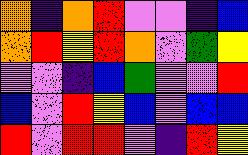[["orange", "indigo", "orange", "red", "violet", "violet", "indigo", "blue"], ["orange", "red", "yellow", "red", "orange", "violet", "green", "yellow"], ["violet", "violet", "indigo", "blue", "green", "violet", "violet", "red"], ["blue", "violet", "red", "yellow", "blue", "violet", "blue", "blue"], ["red", "violet", "red", "red", "violet", "indigo", "red", "yellow"]]